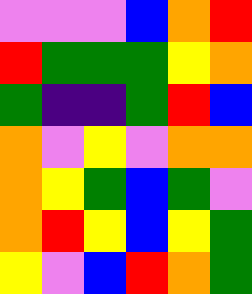[["violet", "violet", "violet", "blue", "orange", "red"], ["red", "green", "green", "green", "yellow", "orange"], ["green", "indigo", "indigo", "green", "red", "blue"], ["orange", "violet", "yellow", "violet", "orange", "orange"], ["orange", "yellow", "green", "blue", "green", "violet"], ["orange", "red", "yellow", "blue", "yellow", "green"], ["yellow", "violet", "blue", "red", "orange", "green"]]